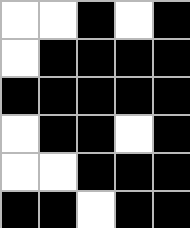[["white", "white", "black", "white", "black"], ["white", "black", "black", "black", "black"], ["black", "black", "black", "black", "black"], ["white", "black", "black", "white", "black"], ["white", "white", "black", "black", "black"], ["black", "black", "white", "black", "black"]]